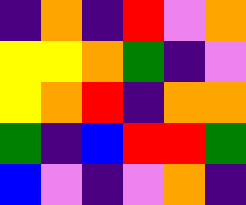[["indigo", "orange", "indigo", "red", "violet", "orange"], ["yellow", "yellow", "orange", "green", "indigo", "violet"], ["yellow", "orange", "red", "indigo", "orange", "orange"], ["green", "indigo", "blue", "red", "red", "green"], ["blue", "violet", "indigo", "violet", "orange", "indigo"]]